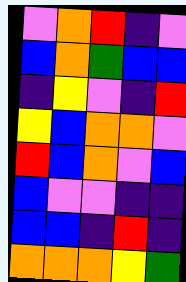[["violet", "orange", "red", "indigo", "violet"], ["blue", "orange", "green", "blue", "blue"], ["indigo", "yellow", "violet", "indigo", "red"], ["yellow", "blue", "orange", "orange", "violet"], ["red", "blue", "orange", "violet", "blue"], ["blue", "violet", "violet", "indigo", "indigo"], ["blue", "blue", "indigo", "red", "indigo"], ["orange", "orange", "orange", "yellow", "green"]]